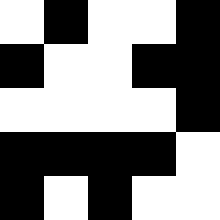[["white", "black", "white", "white", "black"], ["black", "white", "white", "black", "black"], ["white", "white", "white", "white", "black"], ["black", "black", "black", "black", "white"], ["black", "white", "black", "white", "white"]]